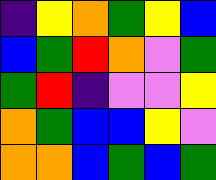[["indigo", "yellow", "orange", "green", "yellow", "blue"], ["blue", "green", "red", "orange", "violet", "green"], ["green", "red", "indigo", "violet", "violet", "yellow"], ["orange", "green", "blue", "blue", "yellow", "violet"], ["orange", "orange", "blue", "green", "blue", "green"]]